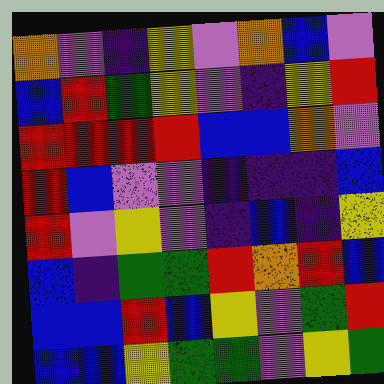[["orange", "violet", "indigo", "yellow", "violet", "orange", "blue", "violet"], ["blue", "red", "green", "yellow", "violet", "indigo", "yellow", "red"], ["red", "red", "red", "red", "blue", "blue", "orange", "violet"], ["red", "blue", "violet", "violet", "indigo", "indigo", "indigo", "blue"], ["red", "violet", "yellow", "violet", "indigo", "blue", "indigo", "yellow"], ["blue", "indigo", "green", "green", "red", "orange", "red", "blue"], ["blue", "blue", "red", "blue", "yellow", "violet", "green", "red"], ["blue", "blue", "yellow", "green", "green", "violet", "yellow", "green"]]